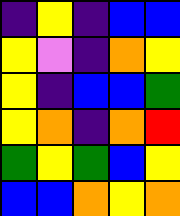[["indigo", "yellow", "indigo", "blue", "blue"], ["yellow", "violet", "indigo", "orange", "yellow"], ["yellow", "indigo", "blue", "blue", "green"], ["yellow", "orange", "indigo", "orange", "red"], ["green", "yellow", "green", "blue", "yellow"], ["blue", "blue", "orange", "yellow", "orange"]]